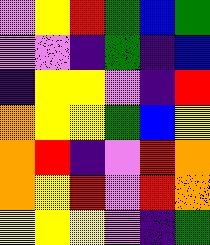[["violet", "yellow", "red", "green", "blue", "green"], ["violet", "violet", "indigo", "green", "indigo", "blue"], ["indigo", "yellow", "yellow", "violet", "indigo", "red"], ["orange", "yellow", "yellow", "green", "blue", "yellow"], ["orange", "red", "indigo", "violet", "red", "orange"], ["orange", "yellow", "red", "violet", "red", "orange"], ["yellow", "yellow", "yellow", "violet", "indigo", "green"]]